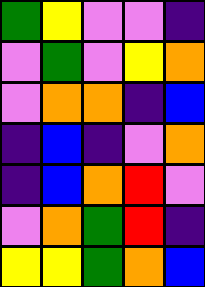[["green", "yellow", "violet", "violet", "indigo"], ["violet", "green", "violet", "yellow", "orange"], ["violet", "orange", "orange", "indigo", "blue"], ["indigo", "blue", "indigo", "violet", "orange"], ["indigo", "blue", "orange", "red", "violet"], ["violet", "orange", "green", "red", "indigo"], ["yellow", "yellow", "green", "orange", "blue"]]